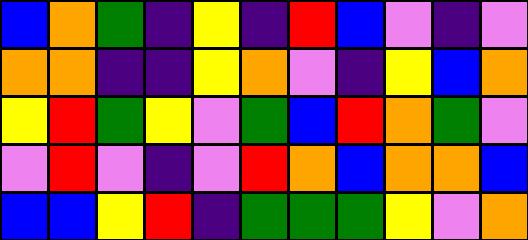[["blue", "orange", "green", "indigo", "yellow", "indigo", "red", "blue", "violet", "indigo", "violet"], ["orange", "orange", "indigo", "indigo", "yellow", "orange", "violet", "indigo", "yellow", "blue", "orange"], ["yellow", "red", "green", "yellow", "violet", "green", "blue", "red", "orange", "green", "violet"], ["violet", "red", "violet", "indigo", "violet", "red", "orange", "blue", "orange", "orange", "blue"], ["blue", "blue", "yellow", "red", "indigo", "green", "green", "green", "yellow", "violet", "orange"]]